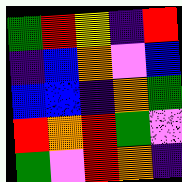[["green", "red", "yellow", "indigo", "red"], ["indigo", "blue", "orange", "violet", "blue"], ["blue", "blue", "indigo", "orange", "green"], ["red", "orange", "red", "green", "violet"], ["green", "violet", "red", "orange", "indigo"]]